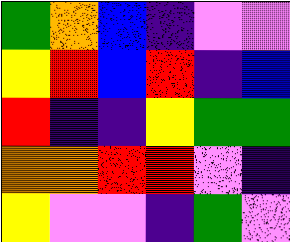[["green", "orange", "blue", "indigo", "violet", "violet"], ["yellow", "red", "blue", "red", "indigo", "blue"], ["red", "indigo", "indigo", "yellow", "green", "green"], ["orange", "orange", "red", "red", "violet", "indigo"], ["yellow", "violet", "violet", "indigo", "green", "violet"]]